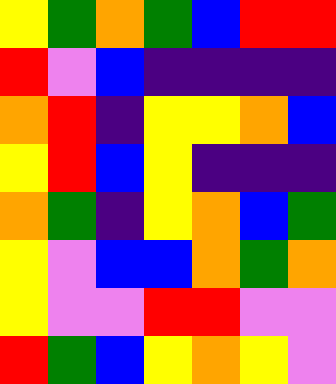[["yellow", "green", "orange", "green", "blue", "red", "red"], ["red", "violet", "blue", "indigo", "indigo", "indigo", "indigo"], ["orange", "red", "indigo", "yellow", "yellow", "orange", "blue"], ["yellow", "red", "blue", "yellow", "indigo", "indigo", "indigo"], ["orange", "green", "indigo", "yellow", "orange", "blue", "green"], ["yellow", "violet", "blue", "blue", "orange", "green", "orange"], ["yellow", "violet", "violet", "red", "red", "violet", "violet"], ["red", "green", "blue", "yellow", "orange", "yellow", "violet"]]